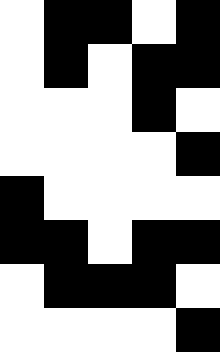[["white", "black", "black", "white", "black"], ["white", "black", "white", "black", "black"], ["white", "white", "white", "black", "white"], ["white", "white", "white", "white", "black"], ["black", "white", "white", "white", "white"], ["black", "black", "white", "black", "black"], ["white", "black", "black", "black", "white"], ["white", "white", "white", "white", "black"]]